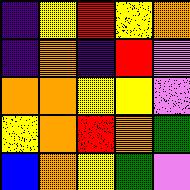[["indigo", "yellow", "red", "yellow", "orange"], ["indigo", "orange", "indigo", "red", "violet"], ["orange", "orange", "yellow", "yellow", "violet"], ["yellow", "orange", "red", "orange", "green"], ["blue", "orange", "yellow", "green", "violet"]]